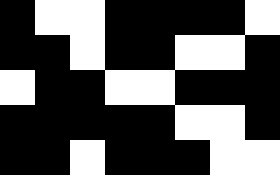[["black", "white", "white", "black", "black", "black", "black", "white"], ["black", "black", "white", "black", "black", "white", "white", "black"], ["white", "black", "black", "white", "white", "black", "black", "black"], ["black", "black", "black", "black", "black", "white", "white", "black"], ["black", "black", "white", "black", "black", "black", "white", "white"]]